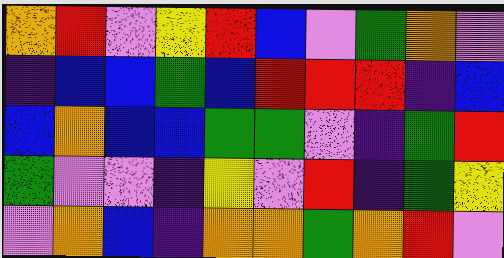[["orange", "red", "violet", "yellow", "red", "blue", "violet", "green", "orange", "violet"], ["indigo", "blue", "blue", "green", "blue", "red", "red", "red", "indigo", "blue"], ["blue", "orange", "blue", "blue", "green", "green", "violet", "indigo", "green", "red"], ["green", "violet", "violet", "indigo", "yellow", "violet", "red", "indigo", "green", "yellow"], ["violet", "orange", "blue", "indigo", "orange", "orange", "green", "orange", "red", "violet"]]